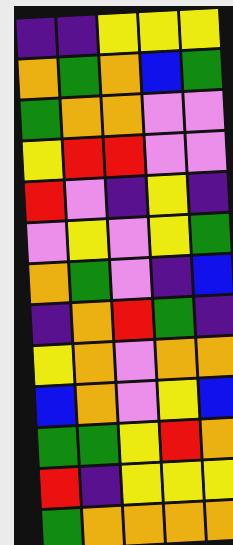[["indigo", "indigo", "yellow", "yellow", "yellow"], ["orange", "green", "orange", "blue", "green"], ["green", "orange", "orange", "violet", "violet"], ["yellow", "red", "red", "violet", "violet"], ["red", "violet", "indigo", "yellow", "indigo"], ["violet", "yellow", "violet", "yellow", "green"], ["orange", "green", "violet", "indigo", "blue"], ["indigo", "orange", "red", "green", "indigo"], ["yellow", "orange", "violet", "orange", "orange"], ["blue", "orange", "violet", "yellow", "blue"], ["green", "green", "yellow", "red", "orange"], ["red", "indigo", "yellow", "yellow", "yellow"], ["green", "orange", "orange", "orange", "orange"]]